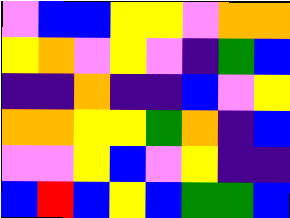[["violet", "blue", "blue", "yellow", "yellow", "violet", "orange", "orange"], ["yellow", "orange", "violet", "yellow", "violet", "indigo", "green", "blue"], ["indigo", "indigo", "orange", "indigo", "indigo", "blue", "violet", "yellow"], ["orange", "orange", "yellow", "yellow", "green", "orange", "indigo", "blue"], ["violet", "violet", "yellow", "blue", "violet", "yellow", "indigo", "indigo"], ["blue", "red", "blue", "yellow", "blue", "green", "green", "blue"]]